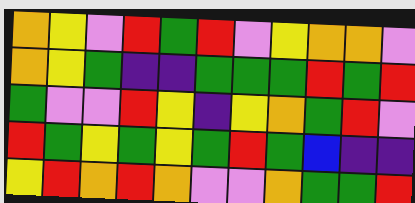[["orange", "yellow", "violet", "red", "green", "red", "violet", "yellow", "orange", "orange", "violet"], ["orange", "yellow", "green", "indigo", "indigo", "green", "green", "green", "red", "green", "red"], ["green", "violet", "violet", "red", "yellow", "indigo", "yellow", "orange", "green", "red", "violet"], ["red", "green", "yellow", "green", "yellow", "green", "red", "green", "blue", "indigo", "indigo"], ["yellow", "red", "orange", "red", "orange", "violet", "violet", "orange", "green", "green", "red"]]